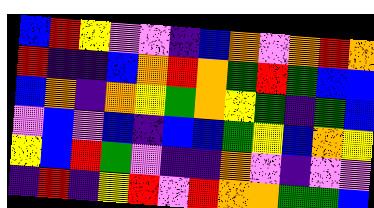[["blue", "red", "yellow", "violet", "violet", "indigo", "blue", "orange", "violet", "orange", "red", "orange"], ["red", "indigo", "indigo", "blue", "orange", "red", "orange", "green", "red", "green", "blue", "blue"], ["blue", "orange", "indigo", "orange", "yellow", "green", "orange", "yellow", "green", "indigo", "green", "blue"], ["violet", "blue", "violet", "blue", "indigo", "blue", "blue", "green", "yellow", "blue", "orange", "yellow"], ["yellow", "blue", "red", "green", "violet", "indigo", "indigo", "orange", "violet", "indigo", "violet", "violet"], ["indigo", "red", "indigo", "yellow", "red", "violet", "red", "orange", "orange", "green", "green", "blue"]]